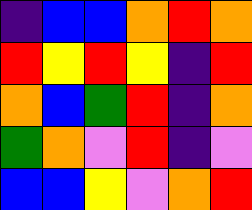[["indigo", "blue", "blue", "orange", "red", "orange"], ["red", "yellow", "red", "yellow", "indigo", "red"], ["orange", "blue", "green", "red", "indigo", "orange"], ["green", "orange", "violet", "red", "indigo", "violet"], ["blue", "blue", "yellow", "violet", "orange", "red"]]